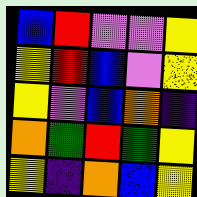[["blue", "red", "violet", "violet", "yellow"], ["yellow", "red", "blue", "violet", "yellow"], ["yellow", "violet", "blue", "orange", "indigo"], ["orange", "green", "red", "green", "yellow"], ["yellow", "indigo", "orange", "blue", "yellow"]]